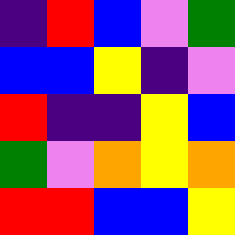[["indigo", "red", "blue", "violet", "green"], ["blue", "blue", "yellow", "indigo", "violet"], ["red", "indigo", "indigo", "yellow", "blue"], ["green", "violet", "orange", "yellow", "orange"], ["red", "red", "blue", "blue", "yellow"]]